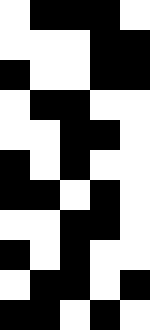[["white", "black", "black", "black", "white"], ["white", "white", "white", "black", "black"], ["black", "white", "white", "black", "black"], ["white", "black", "black", "white", "white"], ["white", "white", "black", "black", "white"], ["black", "white", "black", "white", "white"], ["black", "black", "white", "black", "white"], ["white", "white", "black", "black", "white"], ["black", "white", "black", "white", "white"], ["white", "black", "black", "white", "black"], ["black", "black", "white", "black", "white"]]